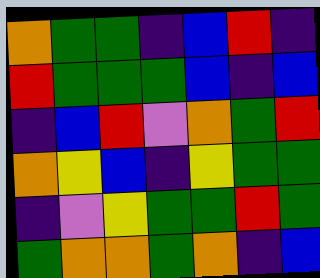[["orange", "green", "green", "indigo", "blue", "red", "indigo"], ["red", "green", "green", "green", "blue", "indigo", "blue"], ["indigo", "blue", "red", "violet", "orange", "green", "red"], ["orange", "yellow", "blue", "indigo", "yellow", "green", "green"], ["indigo", "violet", "yellow", "green", "green", "red", "green"], ["green", "orange", "orange", "green", "orange", "indigo", "blue"]]